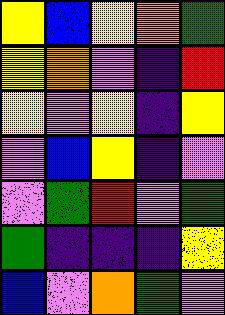[["yellow", "blue", "yellow", "orange", "green"], ["yellow", "orange", "violet", "indigo", "red"], ["yellow", "violet", "yellow", "indigo", "yellow"], ["violet", "blue", "yellow", "indigo", "violet"], ["violet", "green", "red", "violet", "green"], ["green", "indigo", "indigo", "indigo", "yellow"], ["blue", "violet", "orange", "green", "violet"]]